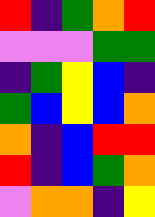[["red", "indigo", "green", "orange", "red"], ["violet", "violet", "violet", "green", "green"], ["indigo", "green", "yellow", "blue", "indigo"], ["green", "blue", "yellow", "blue", "orange"], ["orange", "indigo", "blue", "red", "red"], ["red", "indigo", "blue", "green", "orange"], ["violet", "orange", "orange", "indigo", "yellow"]]